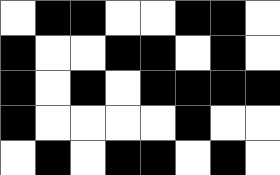[["white", "black", "black", "white", "white", "black", "black", "white"], ["black", "white", "white", "black", "black", "white", "black", "white"], ["black", "white", "black", "white", "black", "black", "black", "black"], ["black", "white", "white", "white", "white", "black", "white", "white"], ["white", "black", "white", "black", "black", "white", "black", "white"]]